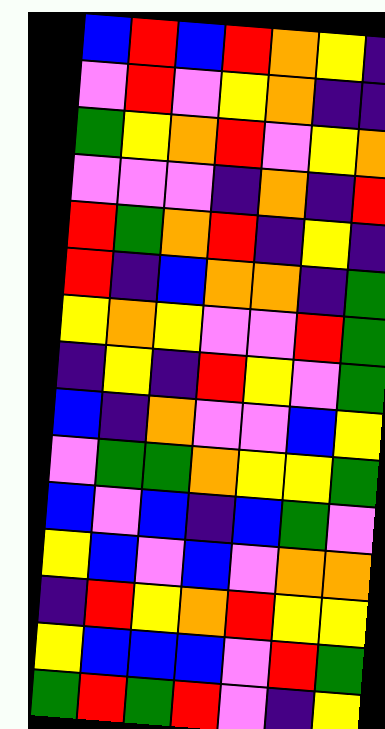[["blue", "red", "blue", "red", "orange", "yellow", "indigo"], ["violet", "red", "violet", "yellow", "orange", "indigo", "indigo"], ["green", "yellow", "orange", "red", "violet", "yellow", "orange"], ["violet", "violet", "violet", "indigo", "orange", "indigo", "red"], ["red", "green", "orange", "red", "indigo", "yellow", "indigo"], ["red", "indigo", "blue", "orange", "orange", "indigo", "green"], ["yellow", "orange", "yellow", "violet", "violet", "red", "green"], ["indigo", "yellow", "indigo", "red", "yellow", "violet", "green"], ["blue", "indigo", "orange", "violet", "violet", "blue", "yellow"], ["violet", "green", "green", "orange", "yellow", "yellow", "green"], ["blue", "violet", "blue", "indigo", "blue", "green", "violet"], ["yellow", "blue", "violet", "blue", "violet", "orange", "orange"], ["indigo", "red", "yellow", "orange", "red", "yellow", "yellow"], ["yellow", "blue", "blue", "blue", "violet", "red", "green"], ["green", "red", "green", "red", "violet", "indigo", "yellow"]]